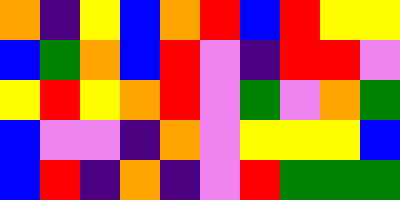[["orange", "indigo", "yellow", "blue", "orange", "red", "blue", "red", "yellow", "yellow"], ["blue", "green", "orange", "blue", "red", "violet", "indigo", "red", "red", "violet"], ["yellow", "red", "yellow", "orange", "red", "violet", "green", "violet", "orange", "green"], ["blue", "violet", "violet", "indigo", "orange", "violet", "yellow", "yellow", "yellow", "blue"], ["blue", "red", "indigo", "orange", "indigo", "violet", "red", "green", "green", "green"]]